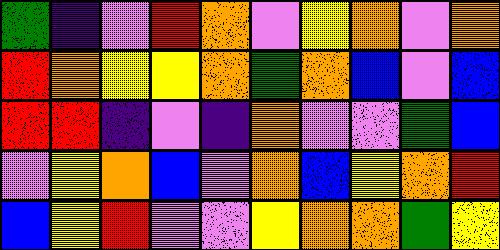[["green", "indigo", "violet", "red", "orange", "violet", "yellow", "orange", "violet", "orange"], ["red", "orange", "yellow", "yellow", "orange", "green", "orange", "blue", "violet", "blue"], ["red", "red", "indigo", "violet", "indigo", "orange", "violet", "violet", "green", "blue"], ["violet", "yellow", "orange", "blue", "violet", "orange", "blue", "yellow", "orange", "red"], ["blue", "yellow", "red", "violet", "violet", "yellow", "orange", "orange", "green", "yellow"]]